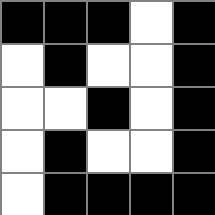[["black", "black", "black", "white", "black"], ["white", "black", "white", "white", "black"], ["white", "white", "black", "white", "black"], ["white", "black", "white", "white", "black"], ["white", "black", "black", "black", "black"]]